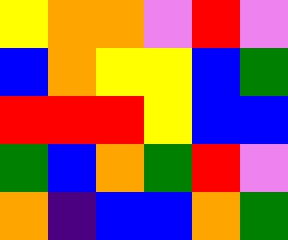[["yellow", "orange", "orange", "violet", "red", "violet"], ["blue", "orange", "yellow", "yellow", "blue", "green"], ["red", "red", "red", "yellow", "blue", "blue"], ["green", "blue", "orange", "green", "red", "violet"], ["orange", "indigo", "blue", "blue", "orange", "green"]]